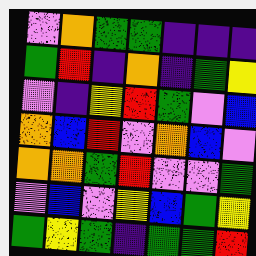[["violet", "orange", "green", "green", "indigo", "indigo", "indigo"], ["green", "red", "indigo", "orange", "indigo", "green", "yellow"], ["violet", "indigo", "yellow", "red", "green", "violet", "blue"], ["orange", "blue", "red", "violet", "orange", "blue", "violet"], ["orange", "orange", "green", "red", "violet", "violet", "green"], ["violet", "blue", "violet", "yellow", "blue", "green", "yellow"], ["green", "yellow", "green", "indigo", "green", "green", "red"]]